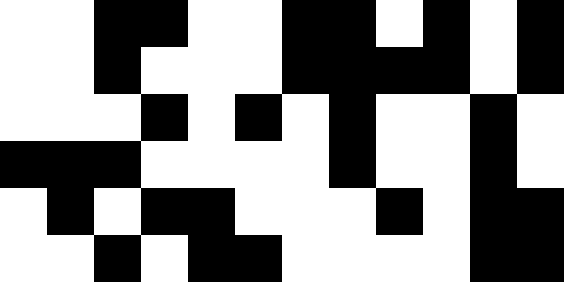[["white", "white", "black", "black", "white", "white", "black", "black", "white", "black", "white", "black"], ["white", "white", "black", "white", "white", "white", "black", "black", "black", "black", "white", "black"], ["white", "white", "white", "black", "white", "black", "white", "black", "white", "white", "black", "white"], ["black", "black", "black", "white", "white", "white", "white", "black", "white", "white", "black", "white"], ["white", "black", "white", "black", "black", "white", "white", "white", "black", "white", "black", "black"], ["white", "white", "black", "white", "black", "black", "white", "white", "white", "white", "black", "black"]]